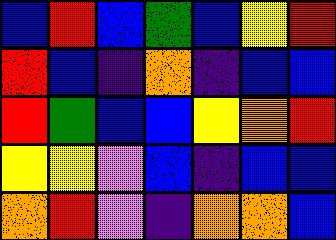[["blue", "red", "blue", "green", "blue", "yellow", "red"], ["red", "blue", "indigo", "orange", "indigo", "blue", "blue"], ["red", "green", "blue", "blue", "yellow", "orange", "red"], ["yellow", "yellow", "violet", "blue", "indigo", "blue", "blue"], ["orange", "red", "violet", "indigo", "orange", "orange", "blue"]]